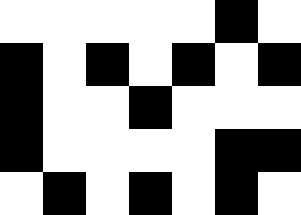[["white", "white", "white", "white", "white", "black", "white"], ["black", "white", "black", "white", "black", "white", "black"], ["black", "white", "white", "black", "white", "white", "white"], ["black", "white", "white", "white", "white", "black", "black"], ["white", "black", "white", "black", "white", "black", "white"]]